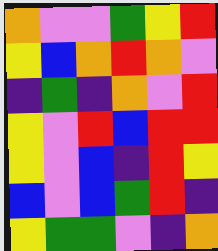[["orange", "violet", "violet", "green", "yellow", "red"], ["yellow", "blue", "orange", "red", "orange", "violet"], ["indigo", "green", "indigo", "orange", "violet", "red"], ["yellow", "violet", "red", "blue", "red", "red"], ["yellow", "violet", "blue", "indigo", "red", "yellow"], ["blue", "violet", "blue", "green", "red", "indigo"], ["yellow", "green", "green", "violet", "indigo", "orange"]]